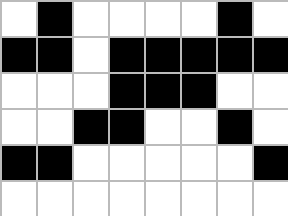[["white", "black", "white", "white", "white", "white", "black", "white"], ["black", "black", "white", "black", "black", "black", "black", "black"], ["white", "white", "white", "black", "black", "black", "white", "white"], ["white", "white", "black", "black", "white", "white", "black", "white"], ["black", "black", "white", "white", "white", "white", "white", "black"], ["white", "white", "white", "white", "white", "white", "white", "white"]]